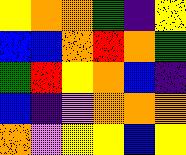[["yellow", "orange", "orange", "green", "indigo", "yellow"], ["blue", "blue", "orange", "red", "orange", "green"], ["green", "red", "yellow", "orange", "blue", "indigo"], ["blue", "indigo", "violet", "orange", "orange", "orange"], ["orange", "violet", "yellow", "yellow", "blue", "yellow"]]